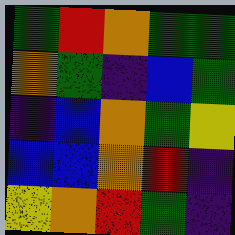[["green", "red", "orange", "green", "green"], ["orange", "green", "indigo", "blue", "green"], ["indigo", "blue", "orange", "green", "yellow"], ["blue", "blue", "orange", "red", "indigo"], ["yellow", "orange", "red", "green", "indigo"]]